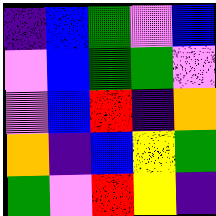[["indigo", "blue", "green", "violet", "blue"], ["violet", "blue", "green", "green", "violet"], ["violet", "blue", "red", "indigo", "orange"], ["orange", "indigo", "blue", "yellow", "green"], ["green", "violet", "red", "yellow", "indigo"]]